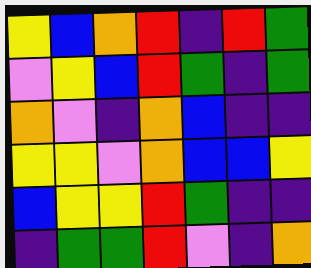[["yellow", "blue", "orange", "red", "indigo", "red", "green"], ["violet", "yellow", "blue", "red", "green", "indigo", "green"], ["orange", "violet", "indigo", "orange", "blue", "indigo", "indigo"], ["yellow", "yellow", "violet", "orange", "blue", "blue", "yellow"], ["blue", "yellow", "yellow", "red", "green", "indigo", "indigo"], ["indigo", "green", "green", "red", "violet", "indigo", "orange"]]